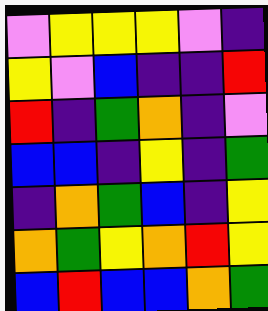[["violet", "yellow", "yellow", "yellow", "violet", "indigo"], ["yellow", "violet", "blue", "indigo", "indigo", "red"], ["red", "indigo", "green", "orange", "indigo", "violet"], ["blue", "blue", "indigo", "yellow", "indigo", "green"], ["indigo", "orange", "green", "blue", "indigo", "yellow"], ["orange", "green", "yellow", "orange", "red", "yellow"], ["blue", "red", "blue", "blue", "orange", "green"]]